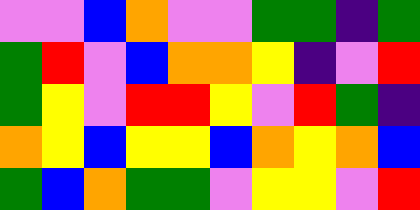[["violet", "violet", "blue", "orange", "violet", "violet", "green", "green", "indigo", "green"], ["green", "red", "violet", "blue", "orange", "orange", "yellow", "indigo", "violet", "red"], ["green", "yellow", "violet", "red", "red", "yellow", "violet", "red", "green", "indigo"], ["orange", "yellow", "blue", "yellow", "yellow", "blue", "orange", "yellow", "orange", "blue"], ["green", "blue", "orange", "green", "green", "violet", "yellow", "yellow", "violet", "red"]]